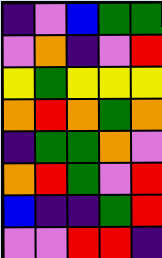[["indigo", "violet", "blue", "green", "green"], ["violet", "orange", "indigo", "violet", "red"], ["yellow", "green", "yellow", "yellow", "yellow"], ["orange", "red", "orange", "green", "orange"], ["indigo", "green", "green", "orange", "violet"], ["orange", "red", "green", "violet", "red"], ["blue", "indigo", "indigo", "green", "red"], ["violet", "violet", "red", "red", "indigo"]]